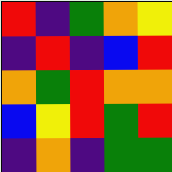[["red", "indigo", "green", "orange", "yellow"], ["indigo", "red", "indigo", "blue", "red"], ["orange", "green", "red", "orange", "orange"], ["blue", "yellow", "red", "green", "red"], ["indigo", "orange", "indigo", "green", "green"]]